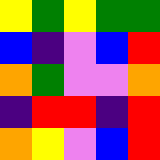[["yellow", "green", "yellow", "green", "green"], ["blue", "indigo", "violet", "blue", "red"], ["orange", "green", "violet", "violet", "orange"], ["indigo", "red", "red", "indigo", "red"], ["orange", "yellow", "violet", "blue", "red"]]